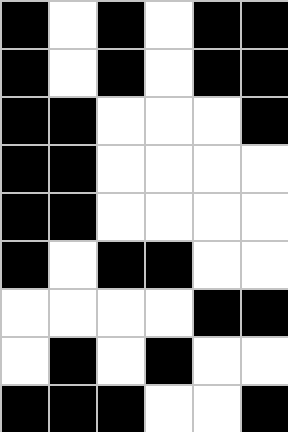[["black", "white", "black", "white", "black", "black"], ["black", "white", "black", "white", "black", "black"], ["black", "black", "white", "white", "white", "black"], ["black", "black", "white", "white", "white", "white"], ["black", "black", "white", "white", "white", "white"], ["black", "white", "black", "black", "white", "white"], ["white", "white", "white", "white", "black", "black"], ["white", "black", "white", "black", "white", "white"], ["black", "black", "black", "white", "white", "black"]]